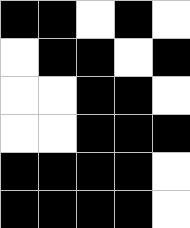[["black", "black", "white", "black", "white"], ["white", "black", "black", "white", "black"], ["white", "white", "black", "black", "white"], ["white", "white", "black", "black", "black"], ["black", "black", "black", "black", "white"], ["black", "black", "black", "black", "white"]]